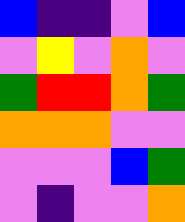[["blue", "indigo", "indigo", "violet", "blue"], ["violet", "yellow", "violet", "orange", "violet"], ["green", "red", "red", "orange", "green"], ["orange", "orange", "orange", "violet", "violet"], ["violet", "violet", "violet", "blue", "green"], ["violet", "indigo", "violet", "violet", "orange"]]